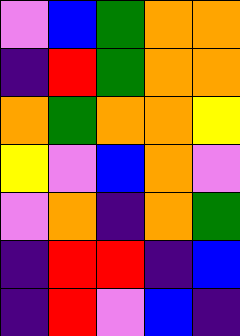[["violet", "blue", "green", "orange", "orange"], ["indigo", "red", "green", "orange", "orange"], ["orange", "green", "orange", "orange", "yellow"], ["yellow", "violet", "blue", "orange", "violet"], ["violet", "orange", "indigo", "orange", "green"], ["indigo", "red", "red", "indigo", "blue"], ["indigo", "red", "violet", "blue", "indigo"]]